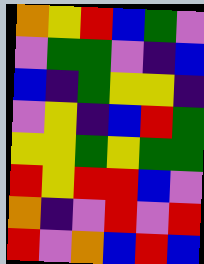[["orange", "yellow", "red", "blue", "green", "violet"], ["violet", "green", "green", "violet", "indigo", "blue"], ["blue", "indigo", "green", "yellow", "yellow", "indigo"], ["violet", "yellow", "indigo", "blue", "red", "green"], ["yellow", "yellow", "green", "yellow", "green", "green"], ["red", "yellow", "red", "red", "blue", "violet"], ["orange", "indigo", "violet", "red", "violet", "red"], ["red", "violet", "orange", "blue", "red", "blue"]]